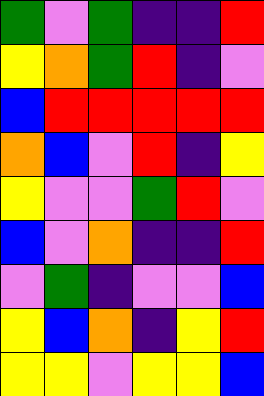[["green", "violet", "green", "indigo", "indigo", "red"], ["yellow", "orange", "green", "red", "indigo", "violet"], ["blue", "red", "red", "red", "red", "red"], ["orange", "blue", "violet", "red", "indigo", "yellow"], ["yellow", "violet", "violet", "green", "red", "violet"], ["blue", "violet", "orange", "indigo", "indigo", "red"], ["violet", "green", "indigo", "violet", "violet", "blue"], ["yellow", "blue", "orange", "indigo", "yellow", "red"], ["yellow", "yellow", "violet", "yellow", "yellow", "blue"]]